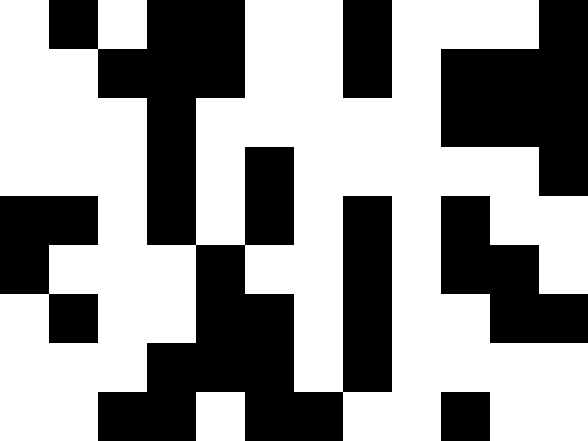[["white", "black", "white", "black", "black", "white", "white", "black", "white", "white", "white", "black"], ["white", "white", "black", "black", "black", "white", "white", "black", "white", "black", "black", "black"], ["white", "white", "white", "black", "white", "white", "white", "white", "white", "black", "black", "black"], ["white", "white", "white", "black", "white", "black", "white", "white", "white", "white", "white", "black"], ["black", "black", "white", "black", "white", "black", "white", "black", "white", "black", "white", "white"], ["black", "white", "white", "white", "black", "white", "white", "black", "white", "black", "black", "white"], ["white", "black", "white", "white", "black", "black", "white", "black", "white", "white", "black", "black"], ["white", "white", "white", "black", "black", "black", "white", "black", "white", "white", "white", "white"], ["white", "white", "black", "black", "white", "black", "black", "white", "white", "black", "white", "white"]]